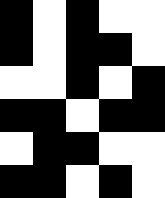[["black", "white", "black", "white", "white"], ["black", "white", "black", "black", "white"], ["white", "white", "black", "white", "black"], ["black", "black", "white", "black", "black"], ["white", "black", "black", "white", "white"], ["black", "black", "white", "black", "white"]]